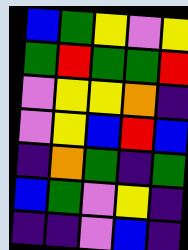[["blue", "green", "yellow", "violet", "yellow"], ["green", "red", "green", "green", "red"], ["violet", "yellow", "yellow", "orange", "indigo"], ["violet", "yellow", "blue", "red", "blue"], ["indigo", "orange", "green", "indigo", "green"], ["blue", "green", "violet", "yellow", "indigo"], ["indigo", "indigo", "violet", "blue", "indigo"]]